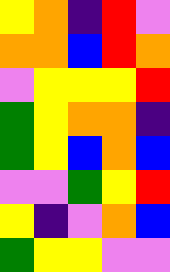[["yellow", "orange", "indigo", "red", "violet"], ["orange", "orange", "blue", "red", "orange"], ["violet", "yellow", "yellow", "yellow", "red"], ["green", "yellow", "orange", "orange", "indigo"], ["green", "yellow", "blue", "orange", "blue"], ["violet", "violet", "green", "yellow", "red"], ["yellow", "indigo", "violet", "orange", "blue"], ["green", "yellow", "yellow", "violet", "violet"]]